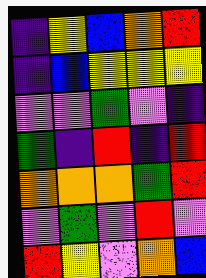[["indigo", "yellow", "blue", "orange", "red"], ["indigo", "blue", "yellow", "yellow", "yellow"], ["violet", "violet", "green", "violet", "indigo"], ["green", "indigo", "red", "indigo", "red"], ["orange", "orange", "orange", "green", "red"], ["violet", "green", "violet", "red", "violet"], ["red", "yellow", "violet", "orange", "blue"]]